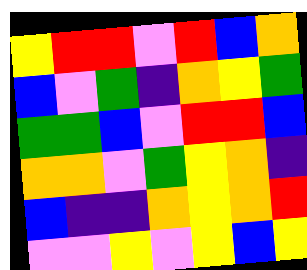[["yellow", "red", "red", "violet", "red", "blue", "orange"], ["blue", "violet", "green", "indigo", "orange", "yellow", "green"], ["green", "green", "blue", "violet", "red", "red", "blue"], ["orange", "orange", "violet", "green", "yellow", "orange", "indigo"], ["blue", "indigo", "indigo", "orange", "yellow", "orange", "red"], ["violet", "violet", "yellow", "violet", "yellow", "blue", "yellow"]]